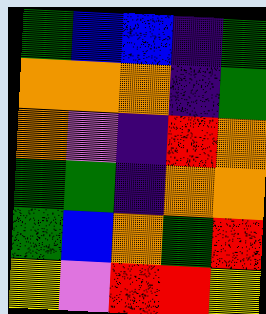[["green", "blue", "blue", "indigo", "green"], ["orange", "orange", "orange", "indigo", "green"], ["orange", "violet", "indigo", "red", "orange"], ["green", "green", "indigo", "orange", "orange"], ["green", "blue", "orange", "green", "red"], ["yellow", "violet", "red", "red", "yellow"]]